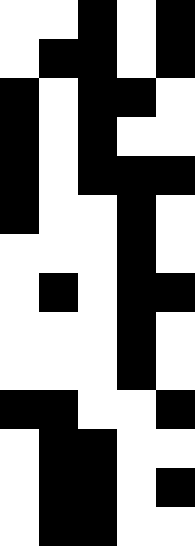[["white", "white", "black", "white", "black"], ["white", "black", "black", "white", "black"], ["black", "white", "black", "black", "white"], ["black", "white", "black", "white", "white"], ["black", "white", "black", "black", "black"], ["black", "white", "white", "black", "white"], ["white", "white", "white", "black", "white"], ["white", "black", "white", "black", "black"], ["white", "white", "white", "black", "white"], ["white", "white", "white", "black", "white"], ["black", "black", "white", "white", "black"], ["white", "black", "black", "white", "white"], ["white", "black", "black", "white", "black"], ["white", "black", "black", "white", "white"]]